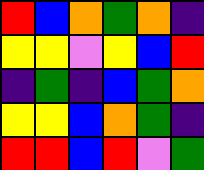[["red", "blue", "orange", "green", "orange", "indigo"], ["yellow", "yellow", "violet", "yellow", "blue", "red"], ["indigo", "green", "indigo", "blue", "green", "orange"], ["yellow", "yellow", "blue", "orange", "green", "indigo"], ["red", "red", "blue", "red", "violet", "green"]]